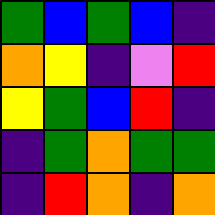[["green", "blue", "green", "blue", "indigo"], ["orange", "yellow", "indigo", "violet", "red"], ["yellow", "green", "blue", "red", "indigo"], ["indigo", "green", "orange", "green", "green"], ["indigo", "red", "orange", "indigo", "orange"]]